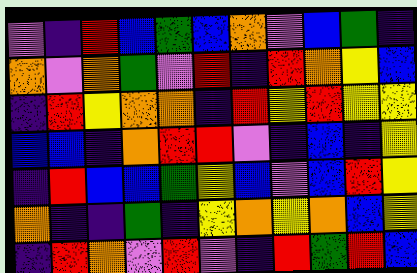[["violet", "indigo", "red", "blue", "green", "blue", "orange", "violet", "blue", "green", "indigo"], ["orange", "violet", "orange", "green", "violet", "red", "indigo", "red", "orange", "yellow", "blue"], ["indigo", "red", "yellow", "orange", "orange", "indigo", "red", "yellow", "red", "yellow", "yellow"], ["blue", "blue", "indigo", "orange", "red", "red", "violet", "indigo", "blue", "indigo", "yellow"], ["indigo", "red", "blue", "blue", "green", "yellow", "blue", "violet", "blue", "red", "yellow"], ["orange", "indigo", "indigo", "green", "indigo", "yellow", "orange", "yellow", "orange", "blue", "yellow"], ["indigo", "red", "orange", "violet", "red", "violet", "indigo", "red", "green", "red", "blue"]]